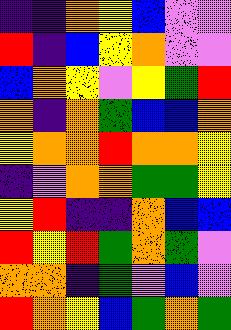[["indigo", "indigo", "orange", "yellow", "blue", "violet", "violet"], ["red", "indigo", "blue", "yellow", "orange", "violet", "violet"], ["blue", "orange", "yellow", "violet", "yellow", "green", "red"], ["orange", "indigo", "orange", "green", "blue", "blue", "orange"], ["yellow", "orange", "orange", "red", "orange", "orange", "yellow"], ["indigo", "violet", "orange", "orange", "green", "green", "yellow"], ["yellow", "red", "indigo", "indigo", "orange", "blue", "blue"], ["red", "yellow", "red", "green", "orange", "green", "violet"], ["orange", "orange", "indigo", "green", "violet", "blue", "violet"], ["red", "orange", "yellow", "blue", "green", "orange", "green"]]